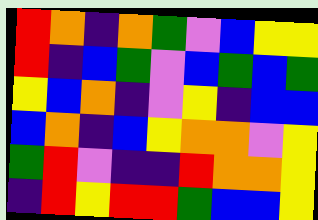[["red", "orange", "indigo", "orange", "green", "violet", "blue", "yellow", "yellow"], ["red", "indigo", "blue", "green", "violet", "blue", "green", "blue", "green"], ["yellow", "blue", "orange", "indigo", "violet", "yellow", "indigo", "blue", "blue"], ["blue", "orange", "indigo", "blue", "yellow", "orange", "orange", "violet", "yellow"], ["green", "red", "violet", "indigo", "indigo", "red", "orange", "orange", "yellow"], ["indigo", "red", "yellow", "red", "red", "green", "blue", "blue", "yellow"]]